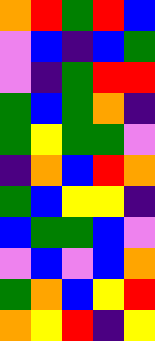[["orange", "red", "green", "red", "blue"], ["violet", "blue", "indigo", "blue", "green"], ["violet", "indigo", "green", "red", "red"], ["green", "blue", "green", "orange", "indigo"], ["green", "yellow", "green", "green", "violet"], ["indigo", "orange", "blue", "red", "orange"], ["green", "blue", "yellow", "yellow", "indigo"], ["blue", "green", "green", "blue", "violet"], ["violet", "blue", "violet", "blue", "orange"], ["green", "orange", "blue", "yellow", "red"], ["orange", "yellow", "red", "indigo", "yellow"]]